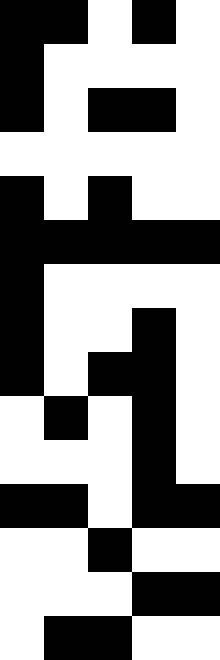[["black", "black", "white", "black", "white"], ["black", "white", "white", "white", "white"], ["black", "white", "black", "black", "white"], ["white", "white", "white", "white", "white"], ["black", "white", "black", "white", "white"], ["black", "black", "black", "black", "black"], ["black", "white", "white", "white", "white"], ["black", "white", "white", "black", "white"], ["black", "white", "black", "black", "white"], ["white", "black", "white", "black", "white"], ["white", "white", "white", "black", "white"], ["black", "black", "white", "black", "black"], ["white", "white", "black", "white", "white"], ["white", "white", "white", "black", "black"], ["white", "black", "black", "white", "white"]]